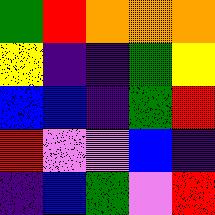[["green", "red", "orange", "orange", "orange"], ["yellow", "indigo", "indigo", "green", "yellow"], ["blue", "blue", "indigo", "green", "red"], ["red", "violet", "violet", "blue", "indigo"], ["indigo", "blue", "green", "violet", "red"]]